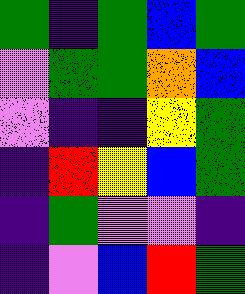[["green", "indigo", "green", "blue", "green"], ["violet", "green", "green", "orange", "blue"], ["violet", "indigo", "indigo", "yellow", "green"], ["indigo", "red", "yellow", "blue", "green"], ["indigo", "green", "violet", "violet", "indigo"], ["indigo", "violet", "blue", "red", "green"]]